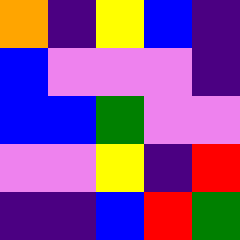[["orange", "indigo", "yellow", "blue", "indigo"], ["blue", "violet", "violet", "violet", "indigo"], ["blue", "blue", "green", "violet", "violet"], ["violet", "violet", "yellow", "indigo", "red"], ["indigo", "indigo", "blue", "red", "green"]]